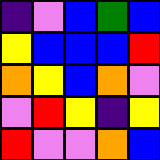[["indigo", "violet", "blue", "green", "blue"], ["yellow", "blue", "blue", "blue", "red"], ["orange", "yellow", "blue", "orange", "violet"], ["violet", "red", "yellow", "indigo", "yellow"], ["red", "violet", "violet", "orange", "blue"]]